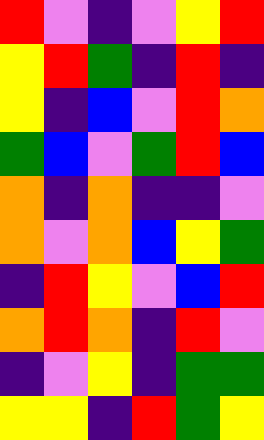[["red", "violet", "indigo", "violet", "yellow", "red"], ["yellow", "red", "green", "indigo", "red", "indigo"], ["yellow", "indigo", "blue", "violet", "red", "orange"], ["green", "blue", "violet", "green", "red", "blue"], ["orange", "indigo", "orange", "indigo", "indigo", "violet"], ["orange", "violet", "orange", "blue", "yellow", "green"], ["indigo", "red", "yellow", "violet", "blue", "red"], ["orange", "red", "orange", "indigo", "red", "violet"], ["indigo", "violet", "yellow", "indigo", "green", "green"], ["yellow", "yellow", "indigo", "red", "green", "yellow"]]